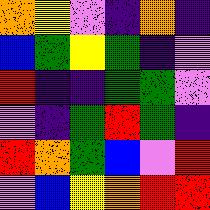[["orange", "yellow", "violet", "indigo", "orange", "indigo"], ["blue", "green", "yellow", "green", "indigo", "violet"], ["red", "indigo", "indigo", "green", "green", "violet"], ["violet", "indigo", "green", "red", "green", "indigo"], ["red", "orange", "green", "blue", "violet", "red"], ["violet", "blue", "yellow", "orange", "red", "red"]]